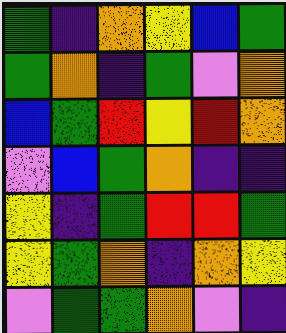[["green", "indigo", "orange", "yellow", "blue", "green"], ["green", "orange", "indigo", "green", "violet", "orange"], ["blue", "green", "red", "yellow", "red", "orange"], ["violet", "blue", "green", "orange", "indigo", "indigo"], ["yellow", "indigo", "green", "red", "red", "green"], ["yellow", "green", "orange", "indigo", "orange", "yellow"], ["violet", "green", "green", "orange", "violet", "indigo"]]